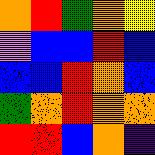[["orange", "red", "green", "orange", "yellow"], ["violet", "blue", "blue", "red", "blue"], ["blue", "blue", "red", "orange", "blue"], ["green", "orange", "red", "orange", "orange"], ["red", "red", "blue", "orange", "indigo"]]